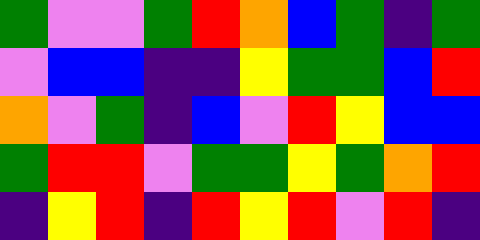[["green", "violet", "violet", "green", "red", "orange", "blue", "green", "indigo", "green"], ["violet", "blue", "blue", "indigo", "indigo", "yellow", "green", "green", "blue", "red"], ["orange", "violet", "green", "indigo", "blue", "violet", "red", "yellow", "blue", "blue"], ["green", "red", "red", "violet", "green", "green", "yellow", "green", "orange", "red"], ["indigo", "yellow", "red", "indigo", "red", "yellow", "red", "violet", "red", "indigo"]]